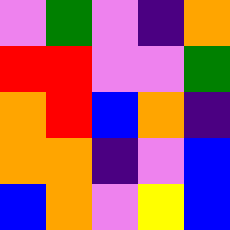[["violet", "green", "violet", "indigo", "orange"], ["red", "red", "violet", "violet", "green"], ["orange", "red", "blue", "orange", "indigo"], ["orange", "orange", "indigo", "violet", "blue"], ["blue", "orange", "violet", "yellow", "blue"]]